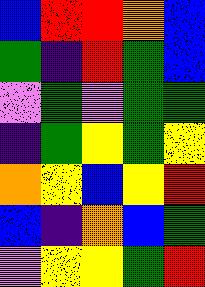[["blue", "red", "red", "orange", "blue"], ["green", "indigo", "red", "green", "blue"], ["violet", "green", "violet", "green", "green"], ["indigo", "green", "yellow", "green", "yellow"], ["orange", "yellow", "blue", "yellow", "red"], ["blue", "indigo", "orange", "blue", "green"], ["violet", "yellow", "yellow", "green", "red"]]